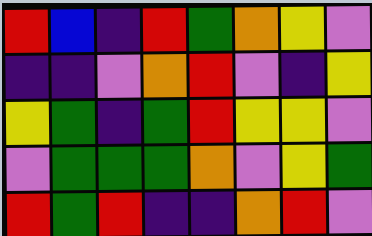[["red", "blue", "indigo", "red", "green", "orange", "yellow", "violet"], ["indigo", "indigo", "violet", "orange", "red", "violet", "indigo", "yellow"], ["yellow", "green", "indigo", "green", "red", "yellow", "yellow", "violet"], ["violet", "green", "green", "green", "orange", "violet", "yellow", "green"], ["red", "green", "red", "indigo", "indigo", "orange", "red", "violet"]]